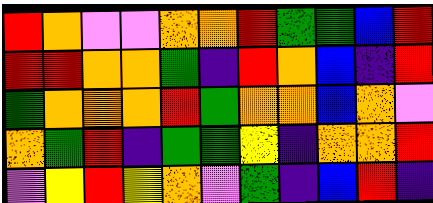[["red", "orange", "violet", "violet", "orange", "orange", "red", "green", "green", "blue", "red"], ["red", "red", "orange", "orange", "green", "indigo", "red", "orange", "blue", "indigo", "red"], ["green", "orange", "orange", "orange", "red", "green", "orange", "orange", "blue", "orange", "violet"], ["orange", "green", "red", "indigo", "green", "green", "yellow", "indigo", "orange", "orange", "red"], ["violet", "yellow", "red", "yellow", "orange", "violet", "green", "indigo", "blue", "red", "indigo"]]